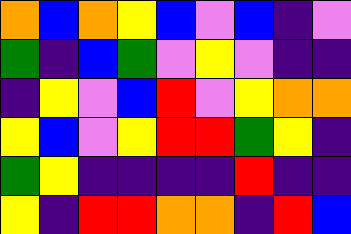[["orange", "blue", "orange", "yellow", "blue", "violet", "blue", "indigo", "violet"], ["green", "indigo", "blue", "green", "violet", "yellow", "violet", "indigo", "indigo"], ["indigo", "yellow", "violet", "blue", "red", "violet", "yellow", "orange", "orange"], ["yellow", "blue", "violet", "yellow", "red", "red", "green", "yellow", "indigo"], ["green", "yellow", "indigo", "indigo", "indigo", "indigo", "red", "indigo", "indigo"], ["yellow", "indigo", "red", "red", "orange", "orange", "indigo", "red", "blue"]]